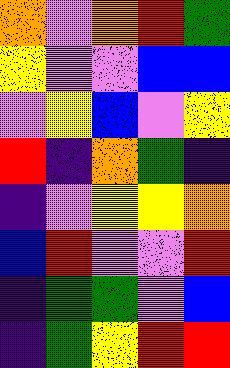[["orange", "violet", "orange", "red", "green"], ["yellow", "violet", "violet", "blue", "blue"], ["violet", "yellow", "blue", "violet", "yellow"], ["red", "indigo", "orange", "green", "indigo"], ["indigo", "violet", "yellow", "yellow", "orange"], ["blue", "red", "violet", "violet", "red"], ["indigo", "green", "green", "violet", "blue"], ["indigo", "green", "yellow", "red", "red"]]